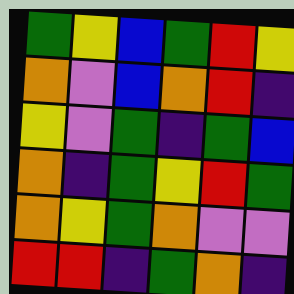[["green", "yellow", "blue", "green", "red", "yellow"], ["orange", "violet", "blue", "orange", "red", "indigo"], ["yellow", "violet", "green", "indigo", "green", "blue"], ["orange", "indigo", "green", "yellow", "red", "green"], ["orange", "yellow", "green", "orange", "violet", "violet"], ["red", "red", "indigo", "green", "orange", "indigo"]]